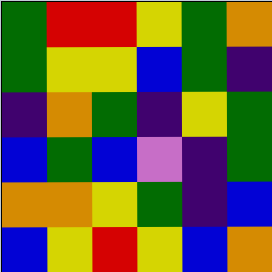[["green", "red", "red", "yellow", "green", "orange"], ["green", "yellow", "yellow", "blue", "green", "indigo"], ["indigo", "orange", "green", "indigo", "yellow", "green"], ["blue", "green", "blue", "violet", "indigo", "green"], ["orange", "orange", "yellow", "green", "indigo", "blue"], ["blue", "yellow", "red", "yellow", "blue", "orange"]]